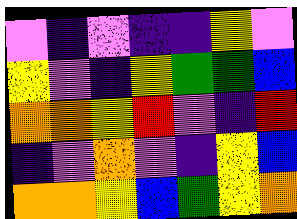[["violet", "indigo", "violet", "indigo", "indigo", "yellow", "violet"], ["yellow", "violet", "indigo", "yellow", "green", "green", "blue"], ["orange", "orange", "yellow", "red", "violet", "indigo", "red"], ["indigo", "violet", "orange", "violet", "indigo", "yellow", "blue"], ["orange", "orange", "yellow", "blue", "green", "yellow", "orange"]]